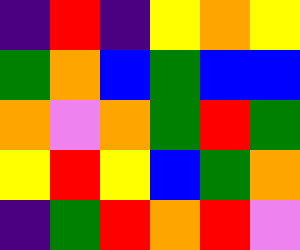[["indigo", "red", "indigo", "yellow", "orange", "yellow"], ["green", "orange", "blue", "green", "blue", "blue"], ["orange", "violet", "orange", "green", "red", "green"], ["yellow", "red", "yellow", "blue", "green", "orange"], ["indigo", "green", "red", "orange", "red", "violet"]]